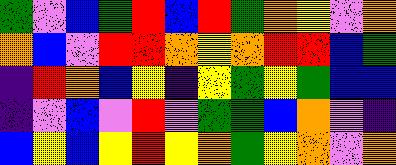[["green", "violet", "blue", "green", "red", "blue", "red", "green", "orange", "yellow", "violet", "orange"], ["orange", "blue", "violet", "red", "red", "orange", "yellow", "orange", "red", "red", "blue", "green"], ["indigo", "red", "orange", "blue", "yellow", "indigo", "yellow", "green", "yellow", "green", "blue", "blue"], ["indigo", "violet", "blue", "violet", "red", "violet", "green", "green", "blue", "orange", "violet", "indigo"], ["blue", "yellow", "blue", "yellow", "red", "yellow", "orange", "green", "yellow", "orange", "violet", "orange"]]